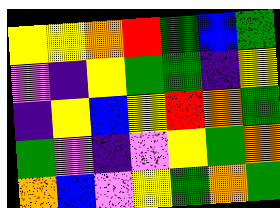[["yellow", "yellow", "orange", "red", "green", "blue", "green"], ["violet", "indigo", "yellow", "green", "green", "indigo", "yellow"], ["indigo", "yellow", "blue", "yellow", "red", "orange", "green"], ["green", "violet", "indigo", "violet", "yellow", "green", "orange"], ["orange", "blue", "violet", "yellow", "green", "orange", "green"]]